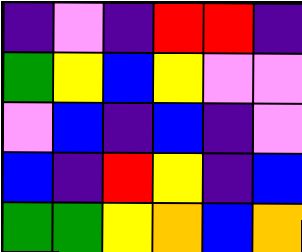[["indigo", "violet", "indigo", "red", "red", "indigo"], ["green", "yellow", "blue", "yellow", "violet", "violet"], ["violet", "blue", "indigo", "blue", "indigo", "violet"], ["blue", "indigo", "red", "yellow", "indigo", "blue"], ["green", "green", "yellow", "orange", "blue", "orange"]]